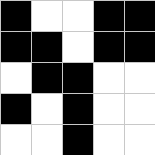[["black", "white", "white", "black", "black"], ["black", "black", "white", "black", "black"], ["white", "black", "black", "white", "white"], ["black", "white", "black", "white", "white"], ["white", "white", "black", "white", "white"]]